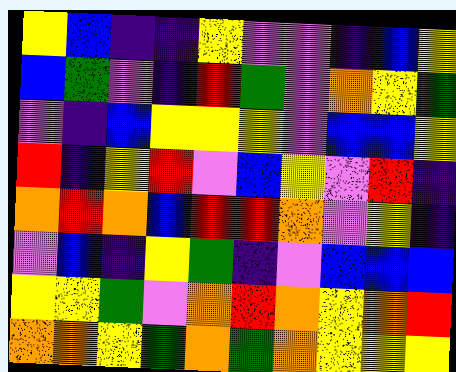[["yellow", "blue", "indigo", "indigo", "yellow", "violet", "violet", "indigo", "blue", "yellow"], ["blue", "green", "violet", "indigo", "red", "green", "violet", "orange", "yellow", "green"], ["violet", "indigo", "blue", "yellow", "yellow", "yellow", "violet", "blue", "blue", "yellow"], ["red", "indigo", "yellow", "red", "violet", "blue", "yellow", "violet", "red", "indigo"], ["orange", "red", "orange", "blue", "red", "red", "orange", "violet", "yellow", "indigo"], ["violet", "blue", "indigo", "yellow", "green", "indigo", "violet", "blue", "blue", "blue"], ["yellow", "yellow", "green", "violet", "orange", "red", "orange", "yellow", "orange", "red"], ["orange", "orange", "yellow", "green", "orange", "green", "orange", "yellow", "yellow", "yellow"]]